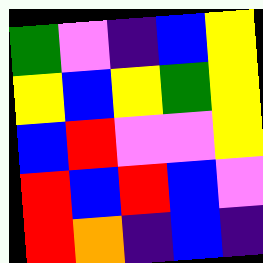[["green", "violet", "indigo", "blue", "yellow"], ["yellow", "blue", "yellow", "green", "yellow"], ["blue", "red", "violet", "violet", "yellow"], ["red", "blue", "red", "blue", "violet"], ["red", "orange", "indigo", "blue", "indigo"]]